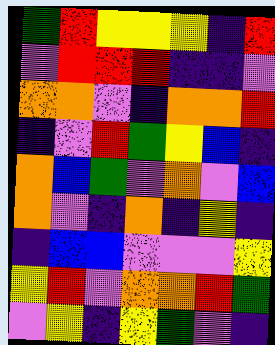[["green", "red", "yellow", "yellow", "yellow", "indigo", "red"], ["violet", "red", "red", "red", "indigo", "indigo", "violet"], ["orange", "orange", "violet", "indigo", "orange", "orange", "red"], ["indigo", "violet", "red", "green", "yellow", "blue", "indigo"], ["orange", "blue", "green", "violet", "orange", "violet", "blue"], ["orange", "violet", "indigo", "orange", "indigo", "yellow", "indigo"], ["indigo", "blue", "blue", "violet", "violet", "violet", "yellow"], ["yellow", "red", "violet", "orange", "orange", "red", "green"], ["violet", "yellow", "indigo", "yellow", "green", "violet", "indigo"]]